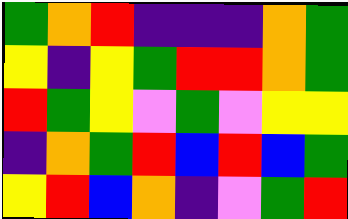[["green", "orange", "red", "indigo", "indigo", "indigo", "orange", "green"], ["yellow", "indigo", "yellow", "green", "red", "red", "orange", "green"], ["red", "green", "yellow", "violet", "green", "violet", "yellow", "yellow"], ["indigo", "orange", "green", "red", "blue", "red", "blue", "green"], ["yellow", "red", "blue", "orange", "indigo", "violet", "green", "red"]]